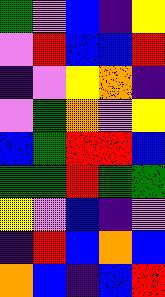[["green", "violet", "blue", "indigo", "yellow"], ["violet", "red", "blue", "blue", "red"], ["indigo", "violet", "yellow", "orange", "indigo"], ["violet", "green", "orange", "violet", "yellow"], ["blue", "green", "red", "red", "blue"], ["green", "green", "red", "green", "green"], ["yellow", "violet", "blue", "indigo", "violet"], ["indigo", "red", "blue", "orange", "blue"], ["orange", "blue", "indigo", "blue", "red"]]